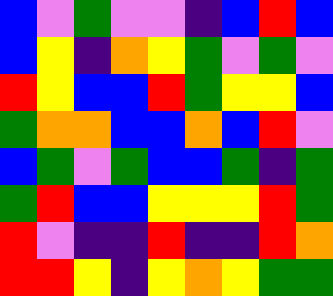[["blue", "violet", "green", "violet", "violet", "indigo", "blue", "red", "blue"], ["blue", "yellow", "indigo", "orange", "yellow", "green", "violet", "green", "violet"], ["red", "yellow", "blue", "blue", "red", "green", "yellow", "yellow", "blue"], ["green", "orange", "orange", "blue", "blue", "orange", "blue", "red", "violet"], ["blue", "green", "violet", "green", "blue", "blue", "green", "indigo", "green"], ["green", "red", "blue", "blue", "yellow", "yellow", "yellow", "red", "green"], ["red", "violet", "indigo", "indigo", "red", "indigo", "indigo", "red", "orange"], ["red", "red", "yellow", "indigo", "yellow", "orange", "yellow", "green", "green"]]